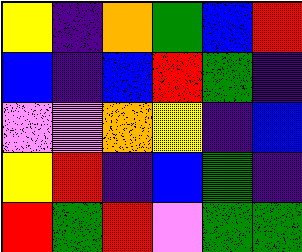[["yellow", "indigo", "orange", "green", "blue", "red"], ["blue", "indigo", "blue", "red", "green", "indigo"], ["violet", "violet", "orange", "yellow", "indigo", "blue"], ["yellow", "red", "indigo", "blue", "green", "indigo"], ["red", "green", "red", "violet", "green", "green"]]